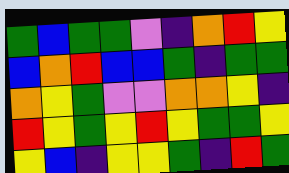[["green", "blue", "green", "green", "violet", "indigo", "orange", "red", "yellow"], ["blue", "orange", "red", "blue", "blue", "green", "indigo", "green", "green"], ["orange", "yellow", "green", "violet", "violet", "orange", "orange", "yellow", "indigo"], ["red", "yellow", "green", "yellow", "red", "yellow", "green", "green", "yellow"], ["yellow", "blue", "indigo", "yellow", "yellow", "green", "indigo", "red", "green"]]